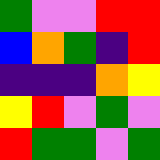[["green", "violet", "violet", "red", "red"], ["blue", "orange", "green", "indigo", "red"], ["indigo", "indigo", "indigo", "orange", "yellow"], ["yellow", "red", "violet", "green", "violet"], ["red", "green", "green", "violet", "green"]]